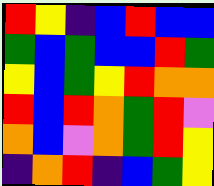[["red", "yellow", "indigo", "blue", "red", "blue", "blue"], ["green", "blue", "green", "blue", "blue", "red", "green"], ["yellow", "blue", "green", "yellow", "red", "orange", "orange"], ["red", "blue", "red", "orange", "green", "red", "violet"], ["orange", "blue", "violet", "orange", "green", "red", "yellow"], ["indigo", "orange", "red", "indigo", "blue", "green", "yellow"]]